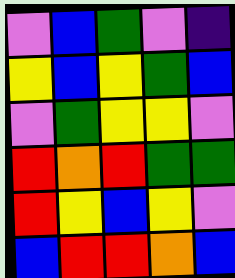[["violet", "blue", "green", "violet", "indigo"], ["yellow", "blue", "yellow", "green", "blue"], ["violet", "green", "yellow", "yellow", "violet"], ["red", "orange", "red", "green", "green"], ["red", "yellow", "blue", "yellow", "violet"], ["blue", "red", "red", "orange", "blue"]]